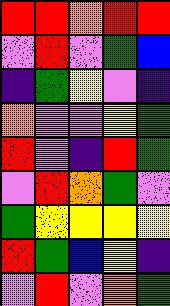[["red", "red", "orange", "red", "red"], ["violet", "red", "violet", "green", "blue"], ["indigo", "green", "yellow", "violet", "indigo"], ["orange", "violet", "violet", "yellow", "green"], ["red", "violet", "indigo", "red", "green"], ["violet", "red", "orange", "green", "violet"], ["green", "yellow", "yellow", "yellow", "yellow"], ["red", "green", "blue", "yellow", "indigo"], ["violet", "red", "violet", "orange", "green"]]